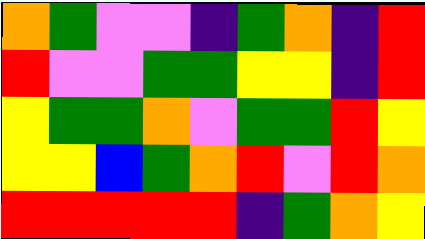[["orange", "green", "violet", "violet", "indigo", "green", "orange", "indigo", "red"], ["red", "violet", "violet", "green", "green", "yellow", "yellow", "indigo", "red"], ["yellow", "green", "green", "orange", "violet", "green", "green", "red", "yellow"], ["yellow", "yellow", "blue", "green", "orange", "red", "violet", "red", "orange"], ["red", "red", "red", "red", "red", "indigo", "green", "orange", "yellow"]]